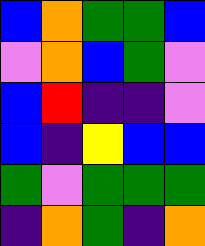[["blue", "orange", "green", "green", "blue"], ["violet", "orange", "blue", "green", "violet"], ["blue", "red", "indigo", "indigo", "violet"], ["blue", "indigo", "yellow", "blue", "blue"], ["green", "violet", "green", "green", "green"], ["indigo", "orange", "green", "indigo", "orange"]]